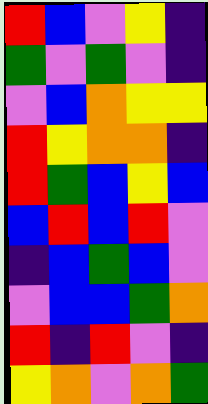[["red", "blue", "violet", "yellow", "indigo"], ["green", "violet", "green", "violet", "indigo"], ["violet", "blue", "orange", "yellow", "yellow"], ["red", "yellow", "orange", "orange", "indigo"], ["red", "green", "blue", "yellow", "blue"], ["blue", "red", "blue", "red", "violet"], ["indigo", "blue", "green", "blue", "violet"], ["violet", "blue", "blue", "green", "orange"], ["red", "indigo", "red", "violet", "indigo"], ["yellow", "orange", "violet", "orange", "green"]]